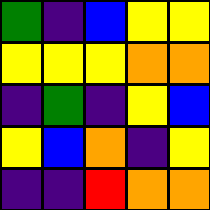[["green", "indigo", "blue", "yellow", "yellow"], ["yellow", "yellow", "yellow", "orange", "orange"], ["indigo", "green", "indigo", "yellow", "blue"], ["yellow", "blue", "orange", "indigo", "yellow"], ["indigo", "indigo", "red", "orange", "orange"]]